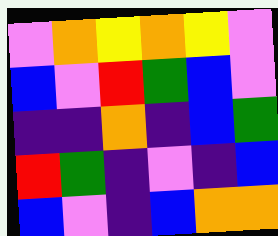[["violet", "orange", "yellow", "orange", "yellow", "violet"], ["blue", "violet", "red", "green", "blue", "violet"], ["indigo", "indigo", "orange", "indigo", "blue", "green"], ["red", "green", "indigo", "violet", "indigo", "blue"], ["blue", "violet", "indigo", "blue", "orange", "orange"]]